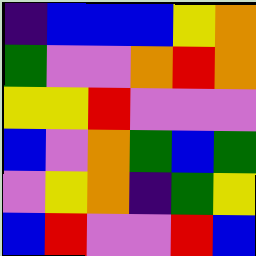[["indigo", "blue", "blue", "blue", "yellow", "orange"], ["green", "violet", "violet", "orange", "red", "orange"], ["yellow", "yellow", "red", "violet", "violet", "violet"], ["blue", "violet", "orange", "green", "blue", "green"], ["violet", "yellow", "orange", "indigo", "green", "yellow"], ["blue", "red", "violet", "violet", "red", "blue"]]